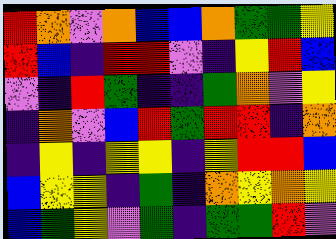[["red", "orange", "violet", "orange", "blue", "blue", "orange", "green", "green", "yellow"], ["red", "blue", "indigo", "red", "red", "violet", "indigo", "yellow", "red", "blue"], ["violet", "indigo", "red", "green", "indigo", "indigo", "green", "orange", "violet", "yellow"], ["indigo", "orange", "violet", "blue", "red", "green", "red", "red", "indigo", "orange"], ["indigo", "yellow", "indigo", "yellow", "yellow", "indigo", "yellow", "red", "red", "blue"], ["blue", "yellow", "yellow", "indigo", "green", "indigo", "orange", "yellow", "orange", "yellow"], ["blue", "green", "yellow", "violet", "green", "indigo", "green", "green", "red", "violet"]]